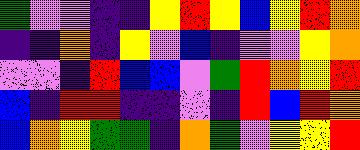[["green", "violet", "violet", "indigo", "indigo", "yellow", "red", "yellow", "blue", "yellow", "red", "orange"], ["indigo", "indigo", "orange", "indigo", "yellow", "violet", "blue", "indigo", "violet", "violet", "yellow", "orange"], ["violet", "violet", "indigo", "red", "blue", "blue", "violet", "green", "red", "orange", "yellow", "red"], ["blue", "indigo", "red", "red", "indigo", "indigo", "violet", "indigo", "red", "blue", "red", "orange"], ["blue", "orange", "yellow", "green", "green", "indigo", "orange", "green", "violet", "yellow", "yellow", "red"]]